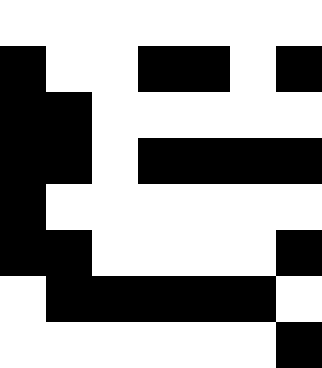[["white", "white", "white", "white", "white", "white", "white"], ["black", "white", "white", "black", "black", "white", "black"], ["black", "black", "white", "white", "white", "white", "white"], ["black", "black", "white", "black", "black", "black", "black"], ["black", "white", "white", "white", "white", "white", "white"], ["black", "black", "white", "white", "white", "white", "black"], ["white", "black", "black", "black", "black", "black", "white"], ["white", "white", "white", "white", "white", "white", "black"]]